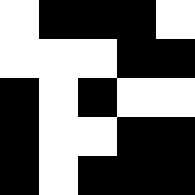[["white", "black", "black", "black", "white"], ["white", "white", "white", "black", "black"], ["black", "white", "black", "white", "white"], ["black", "white", "white", "black", "black"], ["black", "white", "black", "black", "black"]]